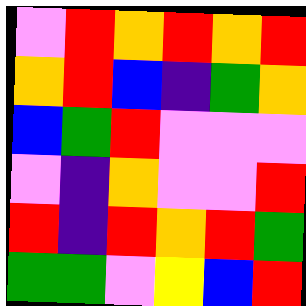[["violet", "red", "orange", "red", "orange", "red"], ["orange", "red", "blue", "indigo", "green", "orange"], ["blue", "green", "red", "violet", "violet", "violet"], ["violet", "indigo", "orange", "violet", "violet", "red"], ["red", "indigo", "red", "orange", "red", "green"], ["green", "green", "violet", "yellow", "blue", "red"]]